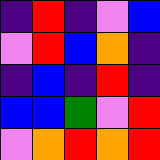[["indigo", "red", "indigo", "violet", "blue"], ["violet", "red", "blue", "orange", "indigo"], ["indigo", "blue", "indigo", "red", "indigo"], ["blue", "blue", "green", "violet", "red"], ["violet", "orange", "red", "orange", "red"]]